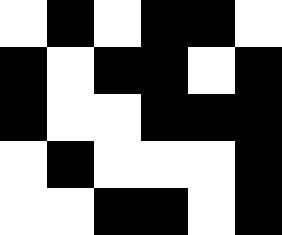[["white", "black", "white", "black", "black", "white"], ["black", "white", "black", "black", "white", "black"], ["black", "white", "white", "black", "black", "black"], ["white", "black", "white", "white", "white", "black"], ["white", "white", "black", "black", "white", "black"]]